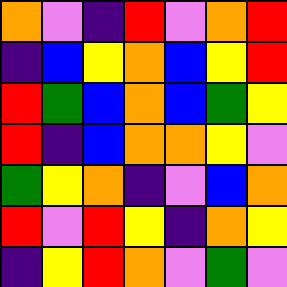[["orange", "violet", "indigo", "red", "violet", "orange", "red"], ["indigo", "blue", "yellow", "orange", "blue", "yellow", "red"], ["red", "green", "blue", "orange", "blue", "green", "yellow"], ["red", "indigo", "blue", "orange", "orange", "yellow", "violet"], ["green", "yellow", "orange", "indigo", "violet", "blue", "orange"], ["red", "violet", "red", "yellow", "indigo", "orange", "yellow"], ["indigo", "yellow", "red", "orange", "violet", "green", "violet"]]